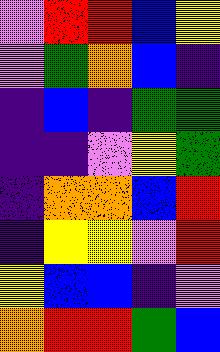[["violet", "red", "red", "blue", "yellow"], ["violet", "green", "orange", "blue", "indigo"], ["indigo", "blue", "indigo", "green", "green"], ["indigo", "indigo", "violet", "yellow", "green"], ["indigo", "orange", "orange", "blue", "red"], ["indigo", "yellow", "yellow", "violet", "red"], ["yellow", "blue", "blue", "indigo", "violet"], ["orange", "red", "red", "green", "blue"]]